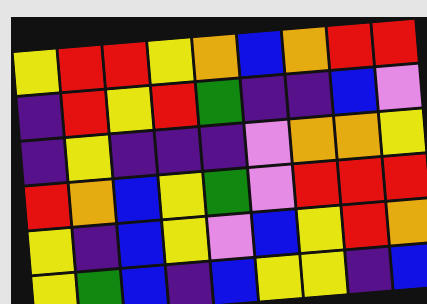[["yellow", "red", "red", "yellow", "orange", "blue", "orange", "red", "red"], ["indigo", "red", "yellow", "red", "green", "indigo", "indigo", "blue", "violet"], ["indigo", "yellow", "indigo", "indigo", "indigo", "violet", "orange", "orange", "yellow"], ["red", "orange", "blue", "yellow", "green", "violet", "red", "red", "red"], ["yellow", "indigo", "blue", "yellow", "violet", "blue", "yellow", "red", "orange"], ["yellow", "green", "blue", "indigo", "blue", "yellow", "yellow", "indigo", "blue"]]